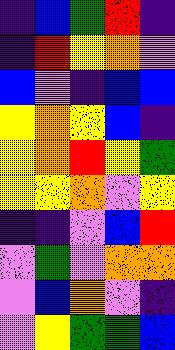[["indigo", "blue", "green", "red", "indigo"], ["indigo", "red", "yellow", "orange", "violet"], ["blue", "violet", "indigo", "blue", "blue"], ["yellow", "orange", "yellow", "blue", "indigo"], ["yellow", "orange", "red", "yellow", "green"], ["yellow", "yellow", "orange", "violet", "yellow"], ["indigo", "indigo", "violet", "blue", "red"], ["violet", "green", "violet", "orange", "orange"], ["violet", "blue", "orange", "violet", "indigo"], ["violet", "yellow", "green", "green", "blue"]]